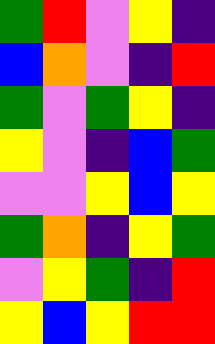[["green", "red", "violet", "yellow", "indigo"], ["blue", "orange", "violet", "indigo", "red"], ["green", "violet", "green", "yellow", "indigo"], ["yellow", "violet", "indigo", "blue", "green"], ["violet", "violet", "yellow", "blue", "yellow"], ["green", "orange", "indigo", "yellow", "green"], ["violet", "yellow", "green", "indigo", "red"], ["yellow", "blue", "yellow", "red", "red"]]